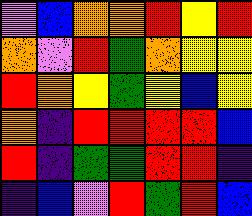[["violet", "blue", "orange", "orange", "red", "yellow", "red"], ["orange", "violet", "red", "green", "orange", "yellow", "yellow"], ["red", "orange", "yellow", "green", "yellow", "blue", "yellow"], ["orange", "indigo", "red", "red", "red", "red", "blue"], ["red", "indigo", "green", "green", "red", "red", "indigo"], ["indigo", "blue", "violet", "red", "green", "red", "blue"]]